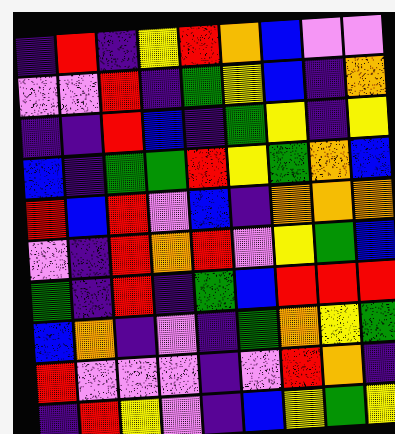[["indigo", "red", "indigo", "yellow", "red", "orange", "blue", "violet", "violet"], ["violet", "violet", "red", "indigo", "green", "yellow", "blue", "indigo", "orange"], ["indigo", "indigo", "red", "blue", "indigo", "green", "yellow", "indigo", "yellow"], ["blue", "indigo", "green", "green", "red", "yellow", "green", "orange", "blue"], ["red", "blue", "red", "violet", "blue", "indigo", "orange", "orange", "orange"], ["violet", "indigo", "red", "orange", "red", "violet", "yellow", "green", "blue"], ["green", "indigo", "red", "indigo", "green", "blue", "red", "red", "red"], ["blue", "orange", "indigo", "violet", "indigo", "green", "orange", "yellow", "green"], ["red", "violet", "violet", "violet", "indigo", "violet", "red", "orange", "indigo"], ["indigo", "red", "yellow", "violet", "indigo", "blue", "yellow", "green", "yellow"]]